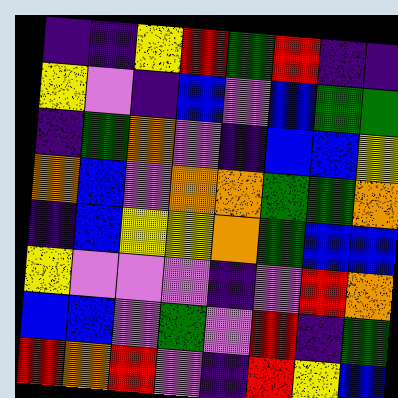[["indigo", "indigo", "yellow", "red", "green", "red", "indigo", "indigo"], ["yellow", "violet", "indigo", "blue", "violet", "blue", "green", "green"], ["indigo", "green", "orange", "violet", "indigo", "blue", "blue", "yellow"], ["orange", "blue", "violet", "orange", "orange", "green", "green", "orange"], ["indigo", "blue", "yellow", "yellow", "orange", "green", "blue", "blue"], ["yellow", "violet", "violet", "violet", "indigo", "violet", "red", "orange"], ["blue", "blue", "violet", "green", "violet", "red", "indigo", "green"], ["red", "orange", "red", "violet", "indigo", "red", "yellow", "blue"]]